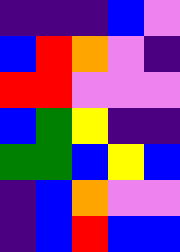[["indigo", "indigo", "indigo", "blue", "violet"], ["blue", "red", "orange", "violet", "indigo"], ["red", "red", "violet", "violet", "violet"], ["blue", "green", "yellow", "indigo", "indigo"], ["green", "green", "blue", "yellow", "blue"], ["indigo", "blue", "orange", "violet", "violet"], ["indigo", "blue", "red", "blue", "blue"]]